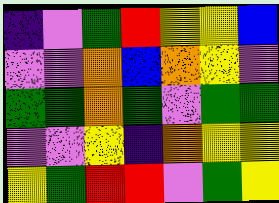[["indigo", "violet", "green", "red", "yellow", "yellow", "blue"], ["violet", "violet", "orange", "blue", "orange", "yellow", "violet"], ["green", "green", "orange", "green", "violet", "green", "green"], ["violet", "violet", "yellow", "indigo", "orange", "yellow", "yellow"], ["yellow", "green", "red", "red", "violet", "green", "yellow"]]